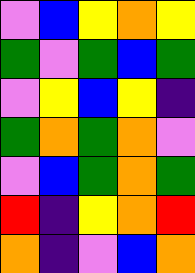[["violet", "blue", "yellow", "orange", "yellow"], ["green", "violet", "green", "blue", "green"], ["violet", "yellow", "blue", "yellow", "indigo"], ["green", "orange", "green", "orange", "violet"], ["violet", "blue", "green", "orange", "green"], ["red", "indigo", "yellow", "orange", "red"], ["orange", "indigo", "violet", "blue", "orange"]]